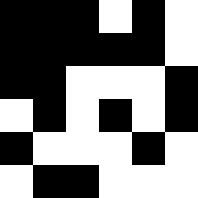[["black", "black", "black", "white", "black", "white"], ["black", "black", "black", "black", "black", "white"], ["black", "black", "white", "white", "white", "black"], ["white", "black", "white", "black", "white", "black"], ["black", "white", "white", "white", "black", "white"], ["white", "black", "black", "white", "white", "white"]]